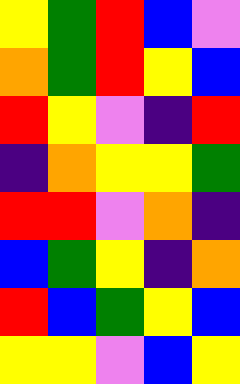[["yellow", "green", "red", "blue", "violet"], ["orange", "green", "red", "yellow", "blue"], ["red", "yellow", "violet", "indigo", "red"], ["indigo", "orange", "yellow", "yellow", "green"], ["red", "red", "violet", "orange", "indigo"], ["blue", "green", "yellow", "indigo", "orange"], ["red", "blue", "green", "yellow", "blue"], ["yellow", "yellow", "violet", "blue", "yellow"]]